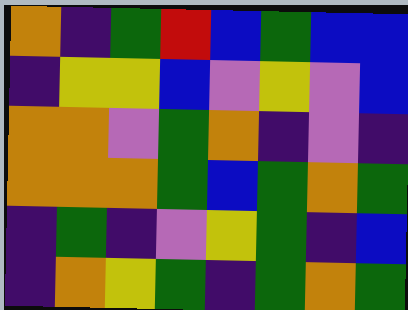[["orange", "indigo", "green", "red", "blue", "green", "blue", "blue"], ["indigo", "yellow", "yellow", "blue", "violet", "yellow", "violet", "blue"], ["orange", "orange", "violet", "green", "orange", "indigo", "violet", "indigo"], ["orange", "orange", "orange", "green", "blue", "green", "orange", "green"], ["indigo", "green", "indigo", "violet", "yellow", "green", "indigo", "blue"], ["indigo", "orange", "yellow", "green", "indigo", "green", "orange", "green"]]